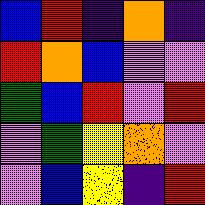[["blue", "red", "indigo", "orange", "indigo"], ["red", "orange", "blue", "violet", "violet"], ["green", "blue", "red", "violet", "red"], ["violet", "green", "yellow", "orange", "violet"], ["violet", "blue", "yellow", "indigo", "red"]]